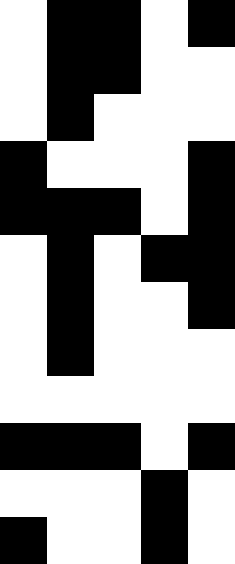[["white", "black", "black", "white", "black"], ["white", "black", "black", "white", "white"], ["white", "black", "white", "white", "white"], ["black", "white", "white", "white", "black"], ["black", "black", "black", "white", "black"], ["white", "black", "white", "black", "black"], ["white", "black", "white", "white", "black"], ["white", "black", "white", "white", "white"], ["white", "white", "white", "white", "white"], ["black", "black", "black", "white", "black"], ["white", "white", "white", "black", "white"], ["black", "white", "white", "black", "white"]]